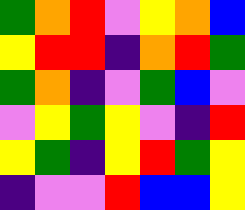[["green", "orange", "red", "violet", "yellow", "orange", "blue"], ["yellow", "red", "red", "indigo", "orange", "red", "green"], ["green", "orange", "indigo", "violet", "green", "blue", "violet"], ["violet", "yellow", "green", "yellow", "violet", "indigo", "red"], ["yellow", "green", "indigo", "yellow", "red", "green", "yellow"], ["indigo", "violet", "violet", "red", "blue", "blue", "yellow"]]